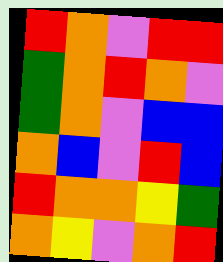[["red", "orange", "violet", "red", "red"], ["green", "orange", "red", "orange", "violet"], ["green", "orange", "violet", "blue", "blue"], ["orange", "blue", "violet", "red", "blue"], ["red", "orange", "orange", "yellow", "green"], ["orange", "yellow", "violet", "orange", "red"]]